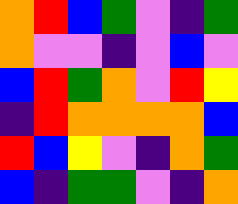[["orange", "red", "blue", "green", "violet", "indigo", "green"], ["orange", "violet", "violet", "indigo", "violet", "blue", "violet"], ["blue", "red", "green", "orange", "violet", "red", "yellow"], ["indigo", "red", "orange", "orange", "orange", "orange", "blue"], ["red", "blue", "yellow", "violet", "indigo", "orange", "green"], ["blue", "indigo", "green", "green", "violet", "indigo", "orange"]]